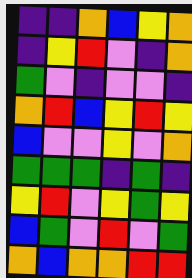[["indigo", "indigo", "orange", "blue", "yellow", "orange"], ["indigo", "yellow", "red", "violet", "indigo", "orange"], ["green", "violet", "indigo", "violet", "violet", "indigo"], ["orange", "red", "blue", "yellow", "red", "yellow"], ["blue", "violet", "violet", "yellow", "violet", "orange"], ["green", "green", "green", "indigo", "green", "indigo"], ["yellow", "red", "violet", "yellow", "green", "yellow"], ["blue", "green", "violet", "red", "violet", "green"], ["orange", "blue", "orange", "orange", "red", "red"]]